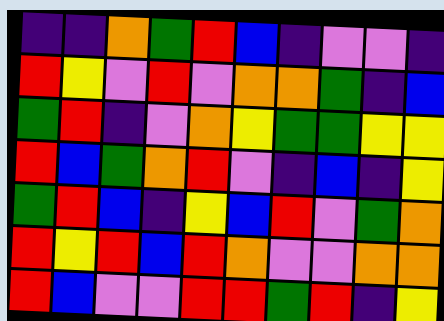[["indigo", "indigo", "orange", "green", "red", "blue", "indigo", "violet", "violet", "indigo"], ["red", "yellow", "violet", "red", "violet", "orange", "orange", "green", "indigo", "blue"], ["green", "red", "indigo", "violet", "orange", "yellow", "green", "green", "yellow", "yellow"], ["red", "blue", "green", "orange", "red", "violet", "indigo", "blue", "indigo", "yellow"], ["green", "red", "blue", "indigo", "yellow", "blue", "red", "violet", "green", "orange"], ["red", "yellow", "red", "blue", "red", "orange", "violet", "violet", "orange", "orange"], ["red", "blue", "violet", "violet", "red", "red", "green", "red", "indigo", "yellow"]]